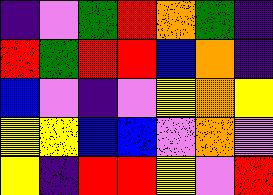[["indigo", "violet", "green", "red", "orange", "green", "indigo"], ["red", "green", "red", "red", "blue", "orange", "indigo"], ["blue", "violet", "indigo", "violet", "yellow", "orange", "yellow"], ["yellow", "yellow", "blue", "blue", "violet", "orange", "violet"], ["yellow", "indigo", "red", "red", "yellow", "violet", "red"]]